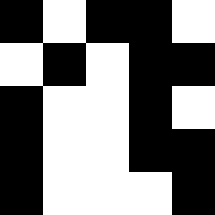[["black", "white", "black", "black", "white"], ["white", "black", "white", "black", "black"], ["black", "white", "white", "black", "white"], ["black", "white", "white", "black", "black"], ["black", "white", "white", "white", "black"]]